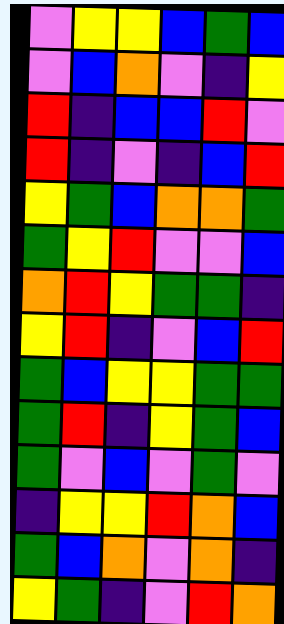[["violet", "yellow", "yellow", "blue", "green", "blue"], ["violet", "blue", "orange", "violet", "indigo", "yellow"], ["red", "indigo", "blue", "blue", "red", "violet"], ["red", "indigo", "violet", "indigo", "blue", "red"], ["yellow", "green", "blue", "orange", "orange", "green"], ["green", "yellow", "red", "violet", "violet", "blue"], ["orange", "red", "yellow", "green", "green", "indigo"], ["yellow", "red", "indigo", "violet", "blue", "red"], ["green", "blue", "yellow", "yellow", "green", "green"], ["green", "red", "indigo", "yellow", "green", "blue"], ["green", "violet", "blue", "violet", "green", "violet"], ["indigo", "yellow", "yellow", "red", "orange", "blue"], ["green", "blue", "orange", "violet", "orange", "indigo"], ["yellow", "green", "indigo", "violet", "red", "orange"]]